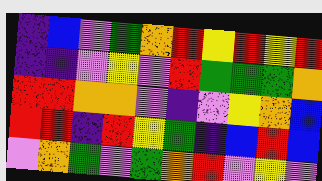[["indigo", "blue", "violet", "green", "orange", "red", "yellow", "red", "yellow", "red"], ["indigo", "indigo", "violet", "yellow", "violet", "red", "green", "green", "green", "orange"], ["red", "red", "orange", "orange", "violet", "indigo", "violet", "yellow", "orange", "blue"], ["red", "red", "indigo", "red", "yellow", "green", "indigo", "blue", "red", "blue"], ["violet", "orange", "green", "violet", "green", "orange", "red", "violet", "yellow", "violet"]]